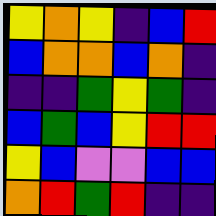[["yellow", "orange", "yellow", "indigo", "blue", "red"], ["blue", "orange", "orange", "blue", "orange", "indigo"], ["indigo", "indigo", "green", "yellow", "green", "indigo"], ["blue", "green", "blue", "yellow", "red", "red"], ["yellow", "blue", "violet", "violet", "blue", "blue"], ["orange", "red", "green", "red", "indigo", "indigo"]]